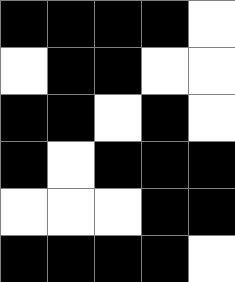[["black", "black", "black", "black", "white"], ["white", "black", "black", "white", "white"], ["black", "black", "white", "black", "white"], ["black", "white", "black", "black", "black"], ["white", "white", "white", "black", "black"], ["black", "black", "black", "black", "white"]]